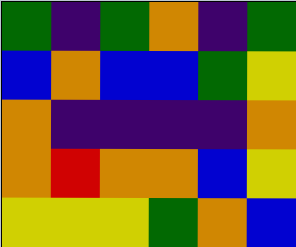[["green", "indigo", "green", "orange", "indigo", "green"], ["blue", "orange", "blue", "blue", "green", "yellow"], ["orange", "indigo", "indigo", "indigo", "indigo", "orange"], ["orange", "red", "orange", "orange", "blue", "yellow"], ["yellow", "yellow", "yellow", "green", "orange", "blue"]]